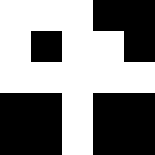[["white", "white", "white", "black", "black"], ["white", "black", "white", "white", "black"], ["white", "white", "white", "white", "white"], ["black", "black", "white", "black", "black"], ["black", "black", "white", "black", "black"]]